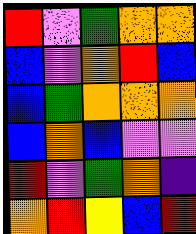[["red", "violet", "green", "orange", "orange"], ["blue", "violet", "orange", "red", "blue"], ["blue", "green", "orange", "orange", "orange"], ["blue", "orange", "blue", "violet", "violet"], ["red", "violet", "green", "orange", "indigo"], ["orange", "red", "yellow", "blue", "red"]]